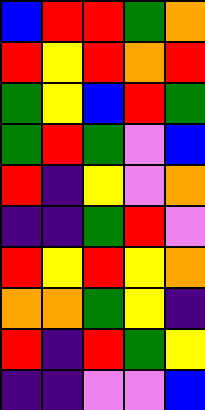[["blue", "red", "red", "green", "orange"], ["red", "yellow", "red", "orange", "red"], ["green", "yellow", "blue", "red", "green"], ["green", "red", "green", "violet", "blue"], ["red", "indigo", "yellow", "violet", "orange"], ["indigo", "indigo", "green", "red", "violet"], ["red", "yellow", "red", "yellow", "orange"], ["orange", "orange", "green", "yellow", "indigo"], ["red", "indigo", "red", "green", "yellow"], ["indigo", "indigo", "violet", "violet", "blue"]]